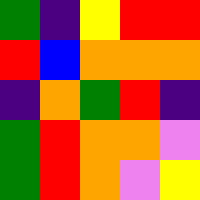[["green", "indigo", "yellow", "red", "red"], ["red", "blue", "orange", "orange", "orange"], ["indigo", "orange", "green", "red", "indigo"], ["green", "red", "orange", "orange", "violet"], ["green", "red", "orange", "violet", "yellow"]]